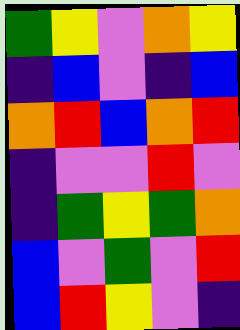[["green", "yellow", "violet", "orange", "yellow"], ["indigo", "blue", "violet", "indigo", "blue"], ["orange", "red", "blue", "orange", "red"], ["indigo", "violet", "violet", "red", "violet"], ["indigo", "green", "yellow", "green", "orange"], ["blue", "violet", "green", "violet", "red"], ["blue", "red", "yellow", "violet", "indigo"]]